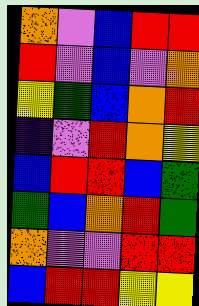[["orange", "violet", "blue", "red", "red"], ["red", "violet", "blue", "violet", "orange"], ["yellow", "green", "blue", "orange", "red"], ["indigo", "violet", "red", "orange", "yellow"], ["blue", "red", "red", "blue", "green"], ["green", "blue", "orange", "red", "green"], ["orange", "violet", "violet", "red", "red"], ["blue", "red", "red", "yellow", "yellow"]]